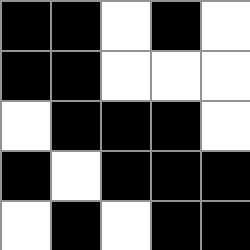[["black", "black", "white", "black", "white"], ["black", "black", "white", "white", "white"], ["white", "black", "black", "black", "white"], ["black", "white", "black", "black", "black"], ["white", "black", "white", "black", "black"]]